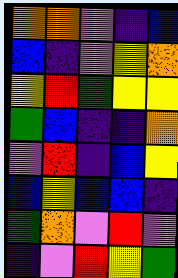[["orange", "orange", "violet", "indigo", "blue"], ["blue", "indigo", "violet", "yellow", "orange"], ["yellow", "red", "green", "yellow", "yellow"], ["green", "blue", "indigo", "indigo", "orange"], ["violet", "red", "indigo", "blue", "yellow"], ["blue", "yellow", "blue", "blue", "indigo"], ["green", "orange", "violet", "red", "violet"], ["indigo", "violet", "red", "yellow", "green"]]